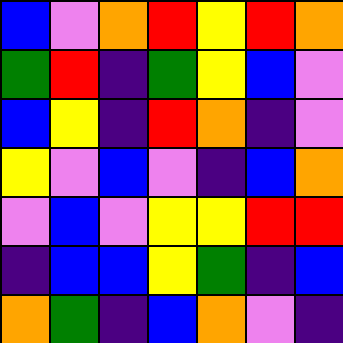[["blue", "violet", "orange", "red", "yellow", "red", "orange"], ["green", "red", "indigo", "green", "yellow", "blue", "violet"], ["blue", "yellow", "indigo", "red", "orange", "indigo", "violet"], ["yellow", "violet", "blue", "violet", "indigo", "blue", "orange"], ["violet", "blue", "violet", "yellow", "yellow", "red", "red"], ["indigo", "blue", "blue", "yellow", "green", "indigo", "blue"], ["orange", "green", "indigo", "blue", "orange", "violet", "indigo"]]